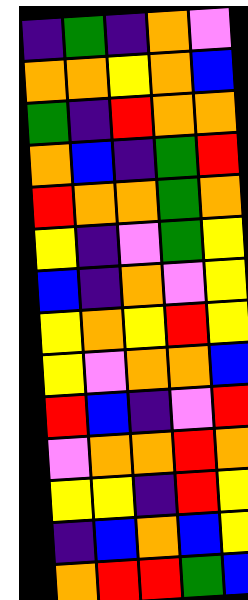[["indigo", "green", "indigo", "orange", "violet"], ["orange", "orange", "yellow", "orange", "blue"], ["green", "indigo", "red", "orange", "orange"], ["orange", "blue", "indigo", "green", "red"], ["red", "orange", "orange", "green", "orange"], ["yellow", "indigo", "violet", "green", "yellow"], ["blue", "indigo", "orange", "violet", "yellow"], ["yellow", "orange", "yellow", "red", "yellow"], ["yellow", "violet", "orange", "orange", "blue"], ["red", "blue", "indigo", "violet", "red"], ["violet", "orange", "orange", "red", "orange"], ["yellow", "yellow", "indigo", "red", "yellow"], ["indigo", "blue", "orange", "blue", "yellow"], ["orange", "red", "red", "green", "blue"]]